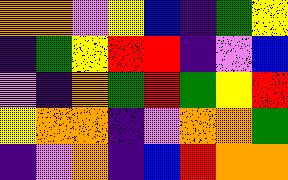[["orange", "orange", "violet", "yellow", "blue", "indigo", "green", "yellow"], ["indigo", "green", "yellow", "red", "red", "indigo", "violet", "blue"], ["violet", "indigo", "orange", "green", "red", "green", "yellow", "red"], ["yellow", "orange", "orange", "indigo", "violet", "orange", "orange", "green"], ["indigo", "violet", "orange", "indigo", "blue", "red", "orange", "orange"]]